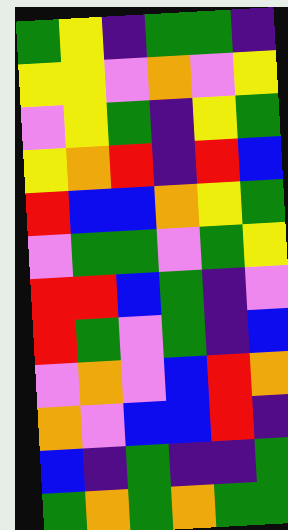[["green", "yellow", "indigo", "green", "green", "indigo"], ["yellow", "yellow", "violet", "orange", "violet", "yellow"], ["violet", "yellow", "green", "indigo", "yellow", "green"], ["yellow", "orange", "red", "indigo", "red", "blue"], ["red", "blue", "blue", "orange", "yellow", "green"], ["violet", "green", "green", "violet", "green", "yellow"], ["red", "red", "blue", "green", "indigo", "violet"], ["red", "green", "violet", "green", "indigo", "blue"], ["violet", "orange", "violet", "blue", "red", "orange"], ["orange", "violet", "blue", "blue", "red", "indigo"], ["blue", "indigo", "green", "indigo", "indigo", "green"], ["green", "orange", "green", "orange", "green", "green"]]